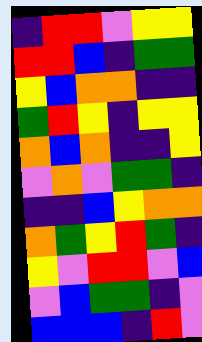[["indigo", "red", "red", "violet", "yellow", "yellow"], ["red", "red", "blue", "indigo", "green", "green"], ["yellow", "blue", "orange", "orange", "indigo", "indigo"], ["green", "red", "yellow", "indigo", "yellow", "yellow"], ["orange", "blue", "orange", "indigo", "indigo", "yellow"], ["violet", "orange", "violet", "green", "green", "indigo"], ["indigo", "indigo", "blue", "yellow", "orange", "orange"], ["orange", "green", "yellow", "red", "green", "indigo"], ["yellow", "violet", "red", "red", "violet", "blue"], ["violet", "blue", "green", "green", "indigo", "violet"], ["blue", "blue", "blue", "indigo", "red", "violet"]]